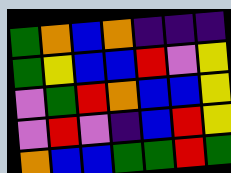[["green", "orange", "blue", "orange", "indigo", "indigo", "indigo"], ["green", "yellow", "blue", "blue", "red", "violet", "yellow"], ["violet", "green", "red", "orange", "blue", "blue", "yellow"], ["violet", "red", "violet", "indigo", "blue", "red", "yellow"], ["orange", "blue", "blue", "green", "green", "red", "green"]]